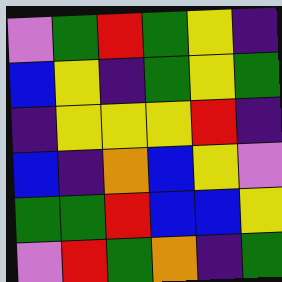[["violet", "green", "red", "green", "yellow", "indigo"], ["blue", "yellow", "indigo", "green", "yellow", "green"], ["indigo", "yellow", "yellow", "yellow", "red", "indigo"], ["blue", "indigo", "orange", "blue", "yellow", "violet"], ["green", "green", "red", "blue", "blue", "yellow"], ["violet", "red", "green", "orange", "indigo", "green"]]